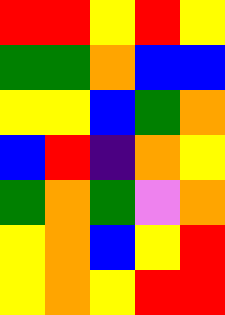[["red", "red", "yellow", "red", "yellow"], ["green", "green", "orange", "blue", "blue"], ["yellow", "yellow", "blue", "green", "orange"], ["blue", "red", "indigo", "orange", "yellow"], ["green", "orange", "green", "violet", "orange"], ["yellow", "orange", "blue", "yellow", "red"], ["yellow", "orange", "yellow", "red", "red"]]